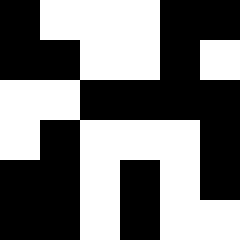[["black", "white", "white", "white", "black", "black"], ["black", "black", "white", "white", "black", "white"], ["white", "white", "black", "black", "black", "black"], ["white", "black", "white", "white", "white", "black"], ["black", "black", "white", "black", "white", "black"], ["black", "black", "white", "black", "white", "white"]]